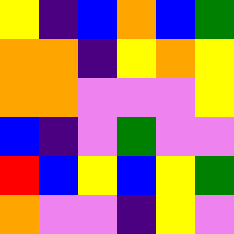[["yellow", "indigo", "blue", "orange", "blue", "green"], ["orange", "orange", "indigo", "yellow", "orange", "yellow"], ["orange", "orange", "violet", "violet", "violet", "yellow"], ["blue", "indigo", "violet", "green", "violet", "violet"], ["red", "blue", "yellow", "blue", "yellow", "green"], ["orange", "violet", "violet", "indigo", "yellow", "violet"]]